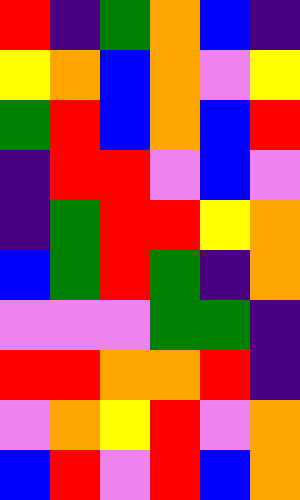[["red", "indigo", "green", "orange", "blue", "indigo"], ["yellow", "orange", "blue", "orange", "violet", "yellow"], ["green", "red", "blue", "orange", "blue", "red"], ["indigo", "red", "red", "violet", "blue", "violet"], ["indigo", "green", "red", "red", "yellow", "orange"], ["blue", "green", "red", "green", "indigo", "orange"], ["violet", "violet", "violet", "green", "green", "indigo"], ["red", "red", "orange", "orange", "red", "indigo"], ["violet", "orange", "yellow", "red", "violet", "orange"], ["blue", "red", "violet", "red", "blue", "orange"]]